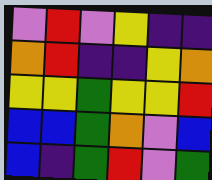[["violet", "red", "violet", "yellow", "indigo", "indigo"], ["orange", "red", "indigo", "indigo", "yellow", "orange"], ["yellow", "yellow", "green", "yellow", "yellow", "red"], ["blue", "blue", "green", "orange", "violet", "blue"], ["blue", "indigo", "green", "red", "violet", "green"]]